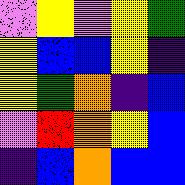[["violet", "yellow", "violet", "yellow", "green"], ["yellow", "blue", "blue", "yellow", "indigo"], ["yellow", "green", "orange", "indigo", "blue"], ["violet", "red", "orange", "yellow", "blue"], ["indigo", "blue", "orange", "blue", "blue"]]